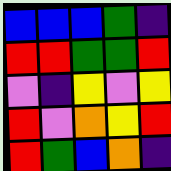[["blue", "blue", "blue", "green", "indigo"], ["red", "red", "green", "green", "red"], ["violet", "indigo", "yellow", "violet", "yellow"], ["red", "violet", "orange", "yellow", "red"], ["red", "green", "blue", "orange", "indigo"]]